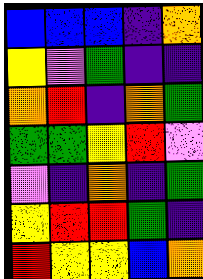[["blue", "blue", "blue", "indigo", "orange"], ["yellow", "violet", "green", "indigo", "indigo"], ["orange", "red", "indigo", "orange", "green"], ["green", "green", "yellow", "red", "violet"], ["violet", "indigo", "orange", "indigo", "green"], ["yellow", "red", "red", "green", "indigo"], ["red", "yellow", "yellow", "blue", "orange"]]